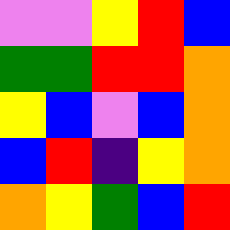[["violet", "violet", "yellow", "red", "blue"], ["green", "green", "red", "red", "orange"], ["yellow", "blue", "violet", "blue", "orange"], ["blue", "red", "indigo", "yellow", "orange"], ["orange", "yellow", "green", "blue", "red"]]